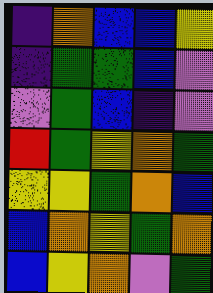[["indigo", "orange", "blue", "blue", "yellow"], ["indigo", "green", "green", "blue", "violet"], ["violet", "green", "blue", "indigo", "violet"], ["red", "green", "yellow", "orange", "green"], ["yellow", "yellow", "green", "orange", "blue"], ["blue", "orange", "yellow", "green", "orange"], ["blue", "yellow", "orange", "violet", "green"]]